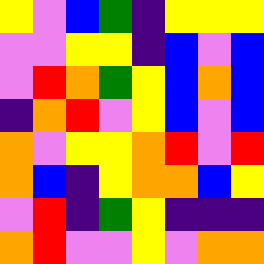[["yellow", "violet", "blue", "green", "indigo", "yellow", "yellow", "yellow"], ["violet", "violet", "yellow", "yellow", "indigo", "blue", "violet", "blue"], ["violet", "red", "orange", "green", "yellow", "blue", "orange", "blue"], ["indigo", "orange", "red", "violet", "yellow", "blue", "violet", "blue"], ["orange", "violet", "yellow", "yellow", "orange", "red", "violet", "red"], ["orange", "blue", "indigo", "yellow", "orange", "orange", "blue", "yellow"], ["violet", "red", "indigo", "green", "yellow", "indigo", "indigo", "indigo"], ["orange", "red", "violet", "violet", "yellow", "violet", "orange", "orange"]]